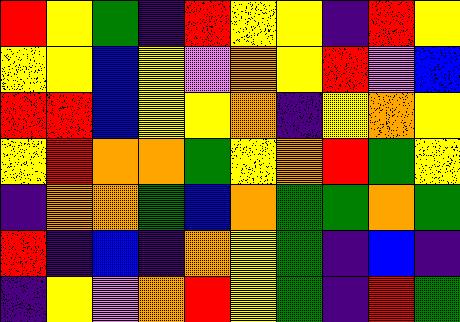[["red", "yellow", "green", "indigo", "red", "yellow", "yellow", "indigo", "red", "yellow"], ["yellow", "yellow", "blue", "yellow", "violet", "orange", "yellow", "red", "violet", "blue"], ["red", "red", "blue", "yellow", "yellow", "orange", "indigo", "yellow", "orange", "yellow"], ["yellow", "red", "orange", "orange", "green", "yellow", "orange", "red", "green", "yellow"], ["indigo", "orange", "orange", "green", "blue", "orange", "green", "green", "orange", "green"], ["red", "indigo", "blue", "indigo", "orange", "yellow", "green", "indigo", "blue", "indigo"], ["indigo", "yellow", "violet", "orange", "red", "yellow", "green", "indigo", "red", "green"]]